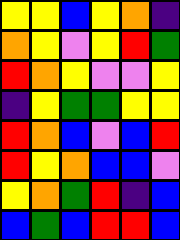[["yellow", "yellow", "blue", "yellow", "orange", "indigo"], ["orange", "yellow", "violet", "yellow", "red", "green"], ["red", "orange", "yellow", "violet", "violet", "yellow"], ["indigo", "yellow", "green", "green", "yellow", "yellow"], ["red", "orange", "blue", "violet", "blue", "red"], ["red", "yellow", "orange", "blue", "blue", "violet"], ["yellow", "orange", "green", "red", "indigo", "blue"], ["blue", "green", "blue", "red", "red", "blue"]]